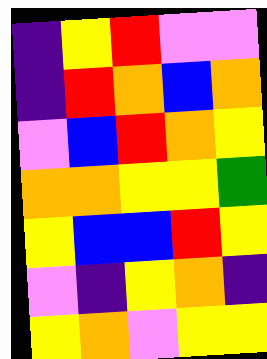[["indigo", "yellow", "red", "violet", "violet"], ["indigo", "red", "orange", "blue", "orange"], ["violet", "blue", "red", "orange", "yellow"], ["orange", "orange", "yellow", "yellow", "green"], ["yellow", "blue", "blue", "red", "yellow"], ["violet", "indigo", "yellow", "orange", "indigo"], ["yellow", "orange", "violet", "yellow", "yellow"]]